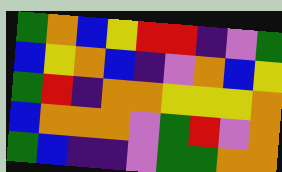[["green", "orange", "blue", "yellow", "red", "red", "indigo", "violet", "green"], ["blue", "yellow", "orange", "blue", "indigo", "violet", "orange", "blue", "yellow"], ["green", "red", "indigo", "orange", "orange", "yellow", "yellow", "yellow", "orange"], ["blue", "orange", "orange", "orange", "violet", "green", "red", "violet", "orange"], ["green", "blue", "indigo", "indigo", "violet", "green", "green", "orange", "orange"]]